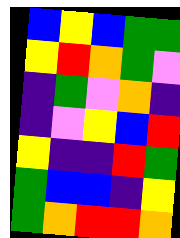[["blue", "yellow", "blue", "green", "green"], ["yellow", "red", "orange", "green", "violet"], ["indigo", "green", "violet", "orange", "indigo"], ["indigo", "violet", "yellow", "blue", "red"], ["yellow", "indigo", "indigo", "red", "green"], ["green", "blue", "blue", "indigo", "yellow"], ["green", "orange", "red", "red", "orange"]]